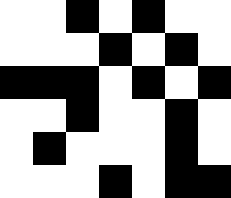[["white", "white", "black", "white", "black", "white", "white"], ["white", "white", "white", "black", "white", "black", "white"], ["black", "black", "black", "white", "black", "white", "black"], ["white", "white", "black", "white", "white", "black", "white"], ["white", "black", "white", "white", "white", "black", "white"], ["white", "white", "white", "black", "white", "black", "black"]]